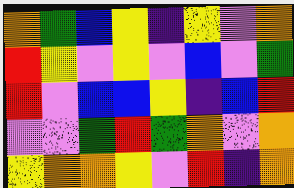[["orange", "green", "blue", "yellow", "indigo", "yellow", "violet", "orange"], ["red", "yellow", "violet", "yellow", "violet", "blue", "violet", "green"], ["red", "violet", "blue", "blue", "yellow", "indigo", "blue", "red"], ["violet", "violet", "green", "red", "green", "orange", "violet", "orange"], ["yellow", "orange", "orange", "yellow", "violet", "red", "indigo", "orange"]]